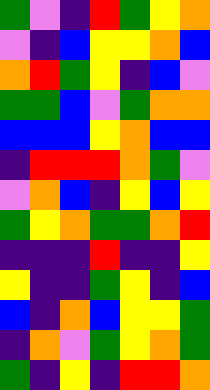[["green", "violet", "indigo", "red", "green", "yellow", "orange"], ["violet", "indigo", "blue", "yellow", "yellow", "orange", "blue"], ["orange", "red", "green", "yellow", "indigo", "blue", "violet"], ["green", "green", "blue", "violet", "green", "orange", "orange"], ["blue", "blue", "blue", "yellow", "orange", "blue", "blue"], ["indigo", "red", "red", "red", "orange", "green", "violet"], ["violet", "orange", "blue", "indigo", "yellow", "blue", "yellow"], ["green", "yellow", "orange", "green", "green", "orange", "red"], ["indigo", "indigo", "indigo", "red", "indigo", "indigo", "yellow"], ["yellow", "indigo", "indigo", "green", "yellow", "indigo", "blue"], ["blue", "indigo", "orange", "blue", "yellow", "yellow", "green"], ["indigo", "orange", "violet", "green", "yellow", "orange", "green"], ["green", "indigo", "yellow", "indigo", "red", "red", "orange"]]